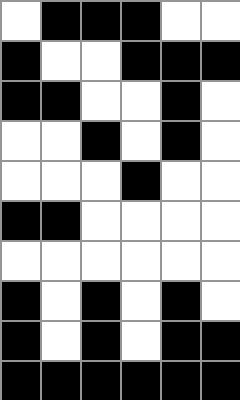[["white", "black", "black", "black", "white", "white"], ["black", "white", "white", "black", "black", "black"], ["black", "black", "white", "white", "black", "white"], ["white", "white", "black", "white", "black", "white"], ["white", "white", "white", "black", "white", "white"], ["black", "black", "white", "white", "white", "white"], ["white", "white", "white", "white", "white", "white"], ["black", "white", "black", "white", "black", "white"], ["black", "white", "black", "white", "black", "black"], ["black", "black", "black", "black", "black", "black"]]